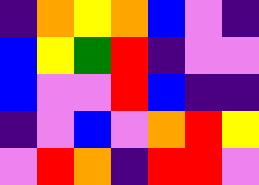[["indigo", "orange", "yellow", "orange", "blue", "violet", "indigo"], ["blue", "yellow", "green", "red", "indigo", "violet", "violet"], ["blue", "violet", "violet", "red", "blue", "indigo", "indigo"], ["indigo", "violet", "blue", "violet", "orange", "red", "yellow"], ["violet", "red", "orange", "indigo", "red", "red", "violet"]]